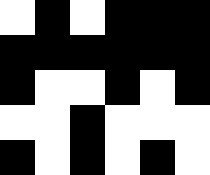[["white", "black", "white", "black", "black", "black"], ["black", "black", "black", "black", "black", "black"], ["black", "white", "white", "black", "white", "black"], ["white", "white", "black", "white", "white", "white"], ["black", "white", "black", "white", "black", "white"]]